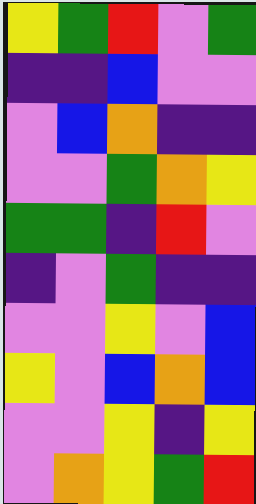[["yellow", "green", "red", "violet", "green"], ["indigo", "indigo", "blue", "violet", "violet"], ["violet", "blue", "orange", "indigo", "indigo"], ["violet", "violet", "green", "orange", "yellow"], ["green", "green", "indigo", "red", "violet"], ["indigo", "violet", "green", "indigo", "indigo"], ["violet", "violet", "yellow", "violet", "blue"], ["yellow", "violet", "blue", "orange", "blue"], ["violet", "violet", "yellow", "indigo", "yellow"], ["violet", "orange", "yellow", "green", "red"]]